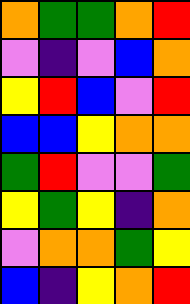[["orange", "green", "green", "orange", "red"], ["violet", "indigo", "violet", "blue", "orange"], ["yellow", "red", "blue", "violet", "red"], ["blue", "blue", "yellow", "orange", "orange"], ["green", "red", "violet", "violet", "green"], ["yellow", "green", "yellow", "indigo", "orange"], ["violet", "orange", "orange", "green", "yellow"], ["blue", "indigo", "yellow", "orange", "red"]]